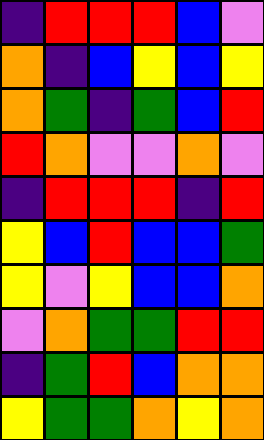[["indigo", "red", "red", "red", "blue", "violet"], ["orange", "indigo", "blue", "yellow", "blue", "yellow"], ["orange", "green", "indigo", "green", "blue", "red"], ["red", "orange", "violet", "violet", "orange", "violet"], ["indigo", "red", "red", "red", "indigo", "red"], ["yellow", "blue", "red", "blue", "blue", "green"], ["yellow", "violet", "yellow", "blue", "blue", "orange"], ["violet", "orange", "green", "green", "red", "red"], ["indigo", "green", "red", "blue", "orange", "orange"], ["yellow", "green", "green", "orange", "yellow", "orange"]]